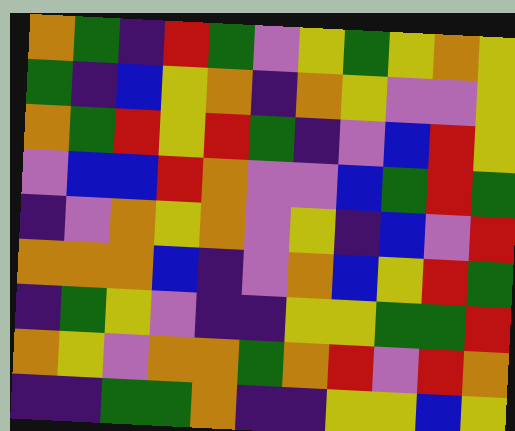[["orange", "green", "indigo", "red", "green", "violet", "yellow", "green", "yellow", "orange", "yellow"], ["green", "indigo", "blue", "yellow", "orange", "indigo", "orange", "yellow", "violet", "violet", "yellow"], ["orange", "green", "red", "yellow", "red", "green", "indigo", "violet", "blue", "red", "yellow"], ["violet", "blue", "blue", "red", "orange", "violet", "violet", "blue", "green", "red", "green"], ["indigo", "violet", "orange", "yellow", "orange", "violet", "yellow", "indigo", "blue", "violet", "red"], ["orange", "orange", "orange", "blue", "indigo", "violet", "orange", "blue", "yellow", "red", "green"], ["indigo", "green", "yellow", "violet", "indigo", "indigo", "yellow", "yellow", "green", "green", "red"], ["orange", "yellow", "violet", "orange", "orange", "green", "orange", "red", "violet", "red", "orange"], ["indigo", "indigo", "green", "green", "orange", "indigo", "indigo", "yellow", "yellow", "blue", "yellow"]]